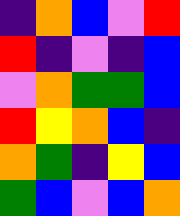[["indigo", "orange", "blue", "violet", "red"], ["red", "indigo", "violet", "indigo", "blue"], ["violet", "orange", "green", "green", "blue"], ["red", "yellow", "orange", "blue", "indigo"], ["orange", "green", "indigo", "yellow", "blue"], ["green", "blue", "violet", "blue", "orange"]]